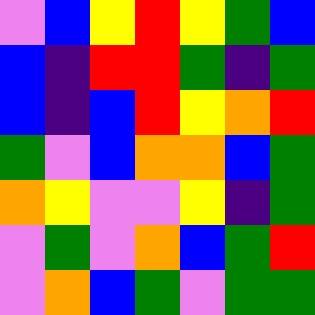[["violet", "blue", "yellow", "red", "yellow", "green", "blue"], ["blue", "indigo", "red", "red", "green", "indigo", "green"], ["blue", "indigo", "blue", "red", "yellow", "orange", "red"], ["green", "violet", "blue", "orange", "orange", "blue", "green"], ["orange", "yellow", "violet", "violet", "yellow", "indigo", "green"], ["violet", "green", "violet", "orange", "blue", "green", "red"], ["violet", "orange", "blue", "green", "violet", "green", "green"]]